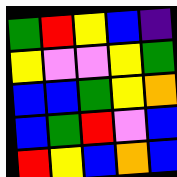[["green", "red", "yellow", "blue", "indigo"], ["yellow", "violet", "violet", "yellow", "green"], ["blue", "blue", "green", "yellow", "orange"], ["blue", "green", "red", "violet", "blue"], ["red", "yellow", "blue", "orange", "blue"]]